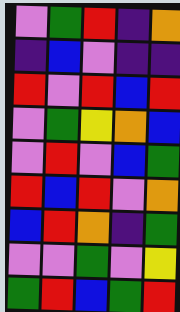[["violet", "green", "red", "indigo", "orange"], ["indigo", "blue", "violet", "indigo", "indigo"], ["red", "violet", "red", "blue", "red"], ["violet", "green", "yellow", "orange", "blue"], ["violet", "red", "violet", "blue", "green"], ["red", "blue", "red", "violet", "orange"], ["blue", "red", "orange", "indigo", "green"], ["violet", "violet", "green", "violet", "yellow"], ["green", "red", "blue", "green", "red"]]